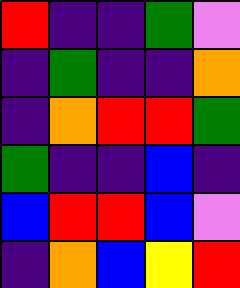[["red", "indigo", "indigo", "green", "violet"], ["indigo", "green", "indigo", "indigo", "orange"], ["indigo", "orange", "red", "red", "green"], ["green", "indigo", "indigo", "blue", "indigo"], ["blue", "red", "red", "blue", "violet"], ["indigo", "orange", "blue", "yellow", "red"]]